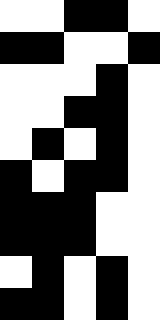[["white", "white", "black", "black", "white"], ["black", "black", "white", "white", "black"], ["white", "white", "white", "black", "white"], ["white", "white", "black", "black", "white"], ["white", "black", "white", "black", "white"], ["black", "white", "black", "black", "white"], ["black", "black", "black", "white", "white"], ["black", "black", "black", "white", "white"], ["white", "black", "white", "black", "white"], ["black", "black", "white", "black", "white"]]